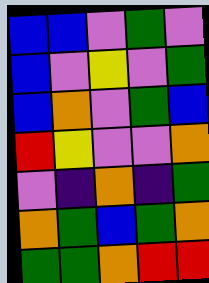[["blue", "blue", "violet", "green", "violet"], ["blue", "violet", "yellow", "violet", "green"], ["blue", "orange", "violet", "green", "blue"], ["red", "yellow", "violet", "violet", "orange"], ["violet", "indigo", "orange", "indigo", "green"], ["orange", "green", "blue", "green", "orange"], ["green", "green", "orange", "red", "red"]]